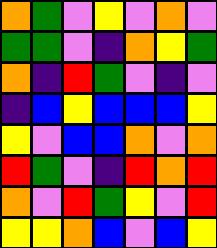[["orange", "green", "violet", "yellow", "violet", "orange", "violet"], ["green", "green", "violet", "indigo", "orange", "yellow", "green"], ["orange", "indigo", "red", "green", "violet", "indigo", "violet"], ["indigo", "blue", "yellow", "blue", "blue", "blue", "yellow"], ["yellow", "violet", "blue", "blue", "orange", "violet", "orange"], ["red", "green", "violet", "indigo", "red", "orange", "red"], ["orange", "violet", "red", "green", "yellow", "violet", "red"], ["yellow", "yellow", "orange", "blue", "violet", "blue", "yellow"]]